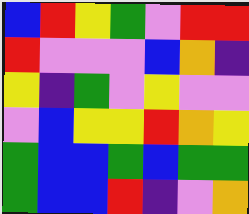[["blue", "red", "yellow", "green", "violet", "red", "red"], ["red", "violet", "violet", "violet", "blue", "orange", "indigo"], ["yellow", "indigo", "green", "violet", "yellow", "violet", "violet"], ["violet", "blue", "yellow", "yellow", "red", "orange", "yellow"], ["green", "blue", "blue", "green", "blue", "green", "green"], ["green", "blue", "blue", "red", "indigo", "violet", "orange"]]